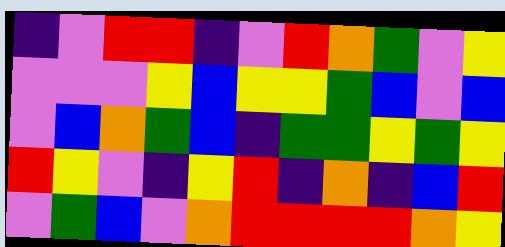[["indigo", "violet", "red", "red", "indigo", "violet", "red", "orange", "green", "violet", "yellow"], ["violet", "violet", "violet", "yellow", "blue", "yellow", "yellow", "green", "blue", "violet", "blue"], ["violet", "blue", "orange", "green", "blue", "indigo", "green", "green", "yellow", "green", "yellow"], ["red", "yellow", "violet", "indigo", "yellow", "red", "indigo", "orange", "indigo", "blue", "red"], ["violet", "green", "blue", "violet", "orange", "red", "red", "red", "red", "orange", "yellow"]]